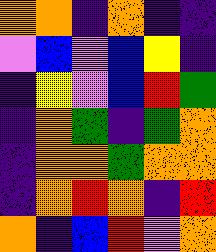[["orange", "orange", "indigo", "orange", "indigo", "indigo"], ["violet", "blue", "violet", "blue", "yellow", "indigo"], ["indigo", "yellow", "violet", "blue", "red", "green"], ["indigo", "orange", "green", "indigo", "green", "orange"], ["indigo", "orange", "orange", "green", "orange", "orange"], ["indigo", "orange", "red", "orange", "indigo", "red"], ["orange", "indigo", "blue", "red", "violet", "orange"]]